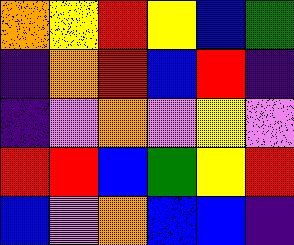[["orange", "yellow", "red", "yellow", "blue", "green"], ["indigo", "orange", "red", "blue", "red", "indigo"], ["indigo", "violet", "orange", "violet", "yellow", "violet"], ["red", "red", "blue", "green", "yellow", "red"], ["blue", "violet", "orange", "blue", "blue", "indigo"]]